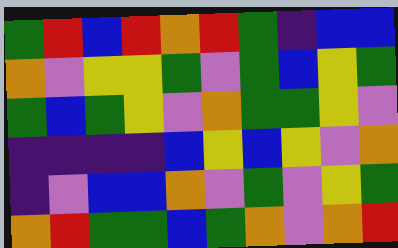[["green", "red", "blue", "red", "orange", "red", "green", "indigo", "blue", "blue"], ["orange", "violet", "yellow", "yellow", "green", "violet", "green", "blue", "yellow", "green"], ["green", "blue", "green", "yellow", "violet", "orange", "green", "green", "yellow", "violet"], ["indigo", "indigo", "indigo", "indigo", "blue", "yellow", "blue", "yellow", "violet", "orange"], ["indigo", "violet", "blue", "blue", "orange", "violet", "green", "violet", "yellow", "green"], ["orange", "red", "green", "green", "blue", "green", "orange", "violet", "orange", "red"]]